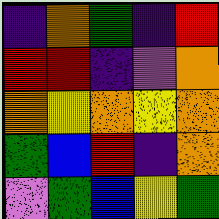[["indigo", "orange", "green", "indigo", "red"], ["red", "red", "indigo", "violet", "orange"], ["orange", "yellow", "orange", "yellow", "orange"], ["green", "blue", "red", "indigo", "orange"], ["violet", "green", "blue", "yellow", "green"]]